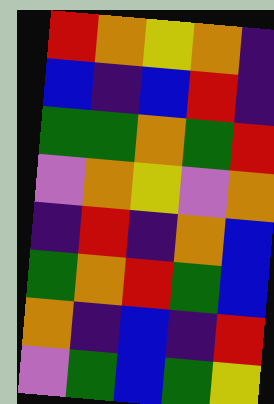[["red", "orange", "yellow", "orange", "indigo"], ["blue", "indigo", "blue", "red", "indigo"], ["green", "green", "orange", "green", "red"], ["violet", "orange", "yellow", "violet", "orange"], ["indigo", "red", "indigo", "orange", "blue"], ["green", "orange", "red", "green", "blue"], ["orange", "indigo", "blue", "indigo", "red"], ["violet", "green", "blue", "green", "yellow"]]